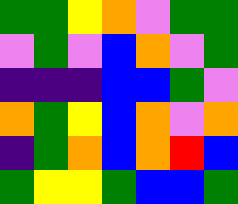[["green", "green", "yellow", "orange", "violet", "green", "green"], ["violet", "green", "violet", "blue", "orange", "violet", "green"], ["indigo", "indigo", "indigo", "blue", "blue", "green", "violet"], ["orange", "green", "yellow", "blue", "orange", "violet", "orange"], ["indigo", "green", "orange", "blue", "orange", "red", "blue"], ["green", "yellow", "yellow", "green", "blue", "blue", "green"]]